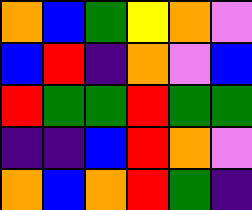[["orange", "blue", "green", "yellow", "orange", "violet"], ["blue", "red", "indigo", "orange", "violet", "blue"], ["red", "green", "green", "red", "green", "green"], ["indigo", "indigo", "blue", "red", "orange", "violet"], ["orange", "blue", "orange", "red", "green", "indigo"]]